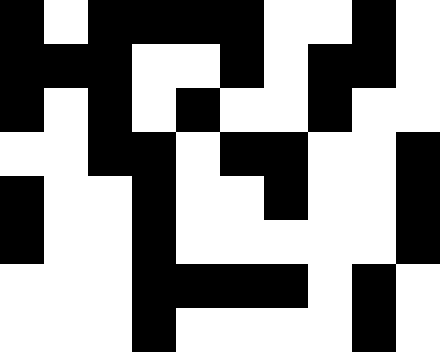[["black", "white", "black", "black", "black", "black", "white", "white", "black", "white"], ["black", "black", "black", "white", "white", "black", "white", "black", "black", "white"], ["black", "white", "black", "white", "black", "white", "white", "black", "white", "white"], ["white", "white", "black", "black", "white", "black", "black", "white", "white", "black"], ["black", "white", "white", "black", "white", "white", "black", "white", "white", "black"], ["black", "white", "white", "black", "white", "white", "white", "white", "white", "black"], ["white", "white", "white", "black", "black", "black", "black", "white", "black", "white"], ["white", "white", "white", "black", "white", "white", "white", "white", "black", "white"]]